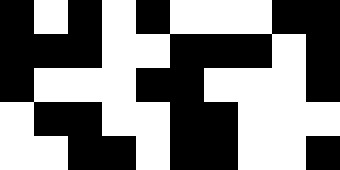[["black", "white", "black", "white", "black", "white", "white", "white", "black", "black"], ["black", "black", "black", "white", "white", "black", "black", "black", "white", "black"], ["black", "white", "white", "white", "black", "black", "white", "white", "white", "black"], ["white", "black", "black", "white", "white", "black", "black", "white", "white", "white"], ["white", "white", "black", "black", "white", "black", "black", "white", "white", "black"]]